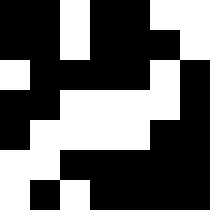[["black", "black", "white", "black", "black", "white", "white"], ["black", "black", "white", "black", "black", "black", "white"], ["white", "black", "black", "black", "black", "white", "black"], ["black", "black", "white", "white", "white", "white", "black"], ["black", "white", "white", "white", "white", "black", "black"], ["white", "white", "black", "black", "black", "black", "black"], ["white", "black", "white", "black", "black", "black", "black"]]